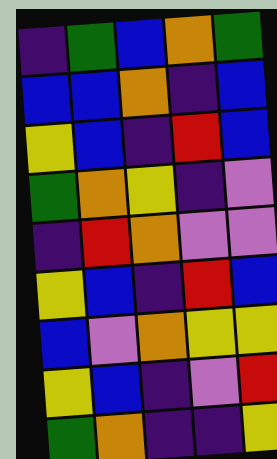[["indigo", "green", "blue", "orange", "green"], ["blue", "blue", "orange", "indigo", "blue"], ["yellow", "blue", "indigo", "red", "blue"], ["green", "orange", "yellow", "indigo", "violet"], ["indigo", "red", "orange", "violet", "violet"], ["yellow", "blue", "indigo", "red", "blue"], ["blue", "violet", "orange", "yellow", "yellow"], ["yellow", "blue", "indigo", "violet", "red"], ["green", "orange", "indigo", "indigo", "yellow"]]